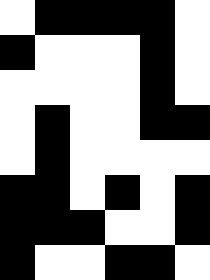[["white", "black", "black", "black", "black", "white"], ["black", "white", "white", "white", "black", "white"], ["white", "white", "white", "white", "black", "white"], ["white", "black", "white", "white", "black", "black"], ["white", "black", "white", "white", "white", "white"], ["black", "black", "white", "black", "white", "black"], ["black", "black", "black", "white", "white", "black"], ["black", "white", "white", "black", "black", "white"]]